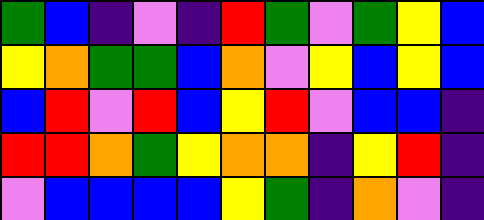[["green", "blue", "indigo", "violet", "indigo", "red", "green", "violet", "green", "yellow", "blue"], ["yellow", "orange", "green", "green", "blue", "orange", "violet", "yellow", "blue", "yellow", "blue"], ["blue", "red", "violet", "red", "blue", "yellow", "red", "violet", "blue", "blue", "indigo"], ["red", "red", "orange", "green", "yellow", "orange", "orange", "indigo", "yellow", "red", "indigo"], ["violet", "blue", "blue", "blue", "blue", "yellow", "green", "indigo", "orange", "violet", "indigo"]]